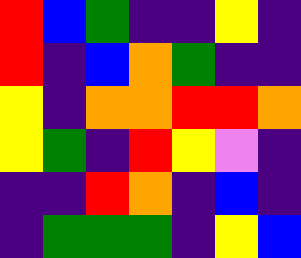[["red", "blue", "green", "indigo", "indigo", "yellow", "indigo"], ["red", "indigo", "blue", "orange", "green", "indigo", "indigo"], ["yellow", "indigo", "orange", "orange", "red", "red", "orange"], ["yellow", "green", "indigo", "red", "yellow", "violet", "indigo"], ["indigo", "indigo", "red", "orange", "indigo", "blue", "indigo"], ["indigo", "green", "green", "green", "indigo", "yellow", "blue"]]